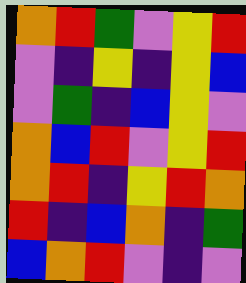[["orange", "red", "green", "violet", "yellow", "red"], ["violet", "indigo", "yellow", "indigo", "yellow", "blue"], ["violet", "green", "indigo", "blue", "yellow", "violet"], ["orange", "blue", "red", "violet", "yellow", "red"], ["orange", "red", "indigo", "yellow", "red", "orange"], ["red", "indigo", "blue", "orange", "indigo", "green"], ["blue", "orange", "red", "violet", "indigo", "violet"]]